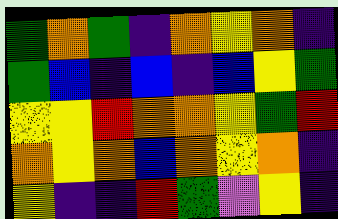[["green", "orange", "green", "indigo", "orange", "yellow", "orange", "indigo"], ["green", "blue", "indigo", "blue", "indigo", "blue", "yellow", "green"], ["yellow", "yellow", "red", "orange", "orange", "yellow", "green", "red"], ["orange", "yellow", "orange", "blue", "orange", "yellow", "orange", "indigo"], ["yellow", "indigo", "indigo", "red", "green", "violet", "yellow", "indigo"]]